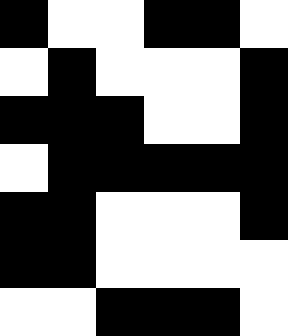[["black", "white", "white", "black", "black", "white"], ["white", "black", "white", "white", "white", "black"], ["black", "black", "black", "white", "white", "black"], ["white", "black", "black", "black", "black", "black"], ["black", "black", "white", "white", "white", "black"], ["black", "black", "white", "white", "white", "white"], ["white", "white", "black", "black", "black", "white"]]